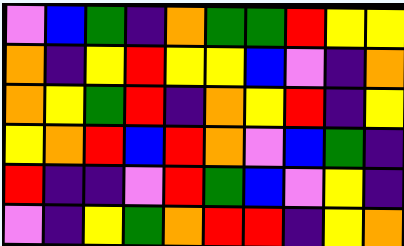[["violet", "blue", "green", "indigo", "orange", "green", "green", "red", "yellow", "yellow"], ["orange", "indigo", "yellow", "red", "yellow", "yellow", "blue", "violet", "indigo", "orange"], ["orange", "yellow", "green", "red", "indigo", "orange", "yellow", "red", "indigo", "yellow"], ["yellow", "orange", "red", "blue", "red", "orange", "violet", "blue", "green", "indigo"], ["red", "indigo", "indigo", "violet", "red", "green", "blue", "violet", "yellow", "indigo"], ["violet", "indigo", "yellow", "green", "orange", "red", "red", "indigo", "yellow", "orange"]]